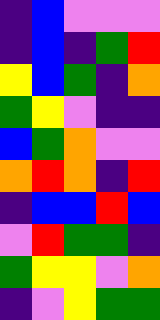[["indigo", "blue", "violet", "violet", "violet"], ["indigo", "blue", "indigo", "green", "red"], ["yellow", "blue", "green", "indigo", "orange"], ["green", "yellow", "violet", "indigo", "indigo"], ["blue", "green", "orange", "violet", "violet"], ["orange", "red", "orange", "indigo", "red"], ["indigo", "blue", "blue", "red", "blue"], ["violet", "red", "green", "green", "indigo"], ["green", "yellow", "yellow", "violet", "orange"], ["indigo", "violet", "yellow", "green", "green"]]